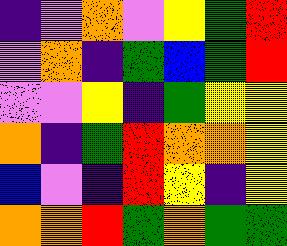[["indigo", "violet", "orange", "violet", "yellow", "green", "red"], ["violet", "orange", "indigo", "green", "blue", "green", "red"], ["violet", "violet", "yellow", "indigo", "green", "yellow", "yellow"], ["orange", "indigo", "green", "red", "orange", "orange", "yellow"], ["blue", "violet", "indigo", "red", "yellow", "indigo", "yellow"], ["orange", "orange", "red", "green", "orange", "green", "green"]]